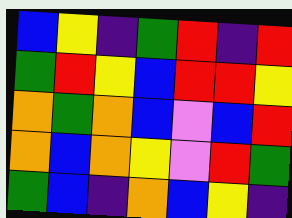[["blue", "yellow", "indigo", "green", "red", "indigo", "red"], ["green", "red", "yellow", "blue", "red", "red", "yellow"], ["orange", "green", "orange", "blue", "violet", "blue", "red"], ["orange", "blue", "orange", "yellow", "violet", "red", "green"], ["green", "blue", "indigo", "orange", "blue", "yellow", "indigo"]]